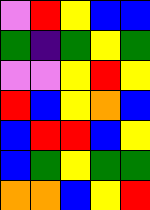[["violet", "red", "yellow", "blue", "blue"], ["green", "indigo", "green", "yellow", "green"], ["violet", "violet", "yellow", "red", "yellow"], ["red", "blue", "yellow", "orange", "blue"], ["blue", "red", "red", "blue", "yellow"], ["blue", "green", "yellow", "green", "green"], ["orange", "orange", "blue", "yellow", "red"]]